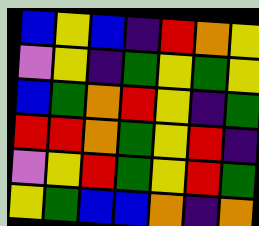[["blue", "yellow", "blue", "indigo", "red", "orange", "yellow"], ["violet", "yellow", "indigo", "green", "yellow", "green", "yellow"], ["blue", "green", "orange", "red", "yellow", "indigo", "green"], ["red", "red", "orange", "green", "yellow", "red", "indigo"], ["violet", "yellow", "red", "green", "yellow", "red", "green"], ["yellow", "green", "blue", "blue", "orange", "indigo", "orange"]]